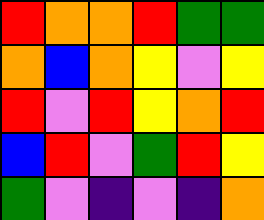[["red", "orange", "orange", "red", "green", "green"], ["orange", "blue", "orange", "yellow", "violet", "yellow"], ["red", "violet", "red", "yellow", "orange", "red"], ["blue", "red", "violet", "green", "red", "yellow"], ["green", "violet", "indigo", "violet", "indigo", "orange"]]